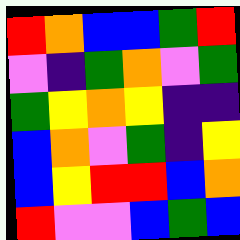[["red", "orange", "blue", "blue", "green", "red"], ["violet", "indigo", "green", "orange", "violet", "green"], ["green", "yellow", "orange", "yellow", "indigo", "indigo"], ["blue", "orange", "violet", "green", "indigo", "yellow"], ["blue", "yellow", "red", "red", "blue", "orange"], ["red", "violet", "violet", "blue", "green", "blue"]]